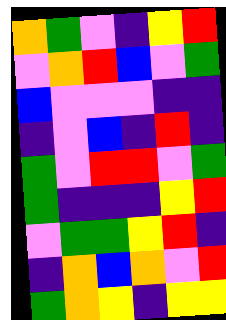[["orange", "green", "violet", "indigo", "yellow", "red"], ["violet", "orange", "red", "blue", "violet", "green"], ["blue", "violet", "violet", "violet", "indigo", "indigo"], ["indigo", "violet", "blue", "indigo", "red", "indigo"], ["green", "violet", "red", "red", "violet", "green"], ["green", "indigo", "indigo", "indigo", "yellow", "red"], ["violet", "green", "green", "yellow", "red", "indigo"], ["indigo", "orange", "blue", "orange", "violet", "red"], ["green", "orange", "yellow", "indigo", "yellow", "yellow"]]